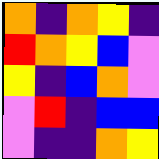[["orange", "indigo", "orange", "yellow", "indigo"], ["red", "orange", "yellow", "blue", "violet"], ["yellow", "indigo", "blue", "orange", "violet"], ["violet", "red", "indigo", "blue", "blue"], ["violet", "indigo", "indigo", "orange", "yellow"]]